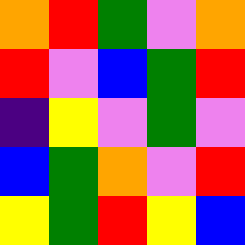[["orange", "red", "green", "violet", "orange"], ["red", "violet", "blue", "green", "red"], ["indigo", "yellow", "violet", "green", "violet"], ["blue", "green", "orange", "violet", "red"], ["yellow", "green", "red", "yellow", "blue"]]